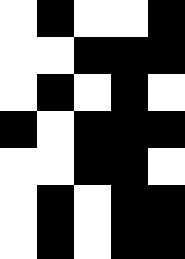[["white", "black", "white", "white", "black"], ["white", "white", "black", "black", "black"], ["white", "black", "white", "black", "white"], ["black", "white", "black", "black", "black"], ["white", "white", "black", "black", "white"], ["white", "black", "white", "black", "black"], ["white", "black", "white", "black", "black"]]